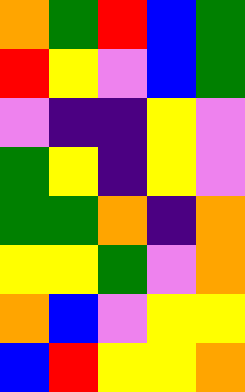[["orange", "green", "red", "blue", "green"], ["red", "yellow", "violet", "blue", "green"], ["violet", "indigo", "indigo", "yellow", "violet"], ["green", "yellow", "indigo", "yellow", "violet"], ["green", "green", "orange", "indigo", "orange"], ["yellow", "yellow", "green", "violet", "orange"], ["orange", "blue", "violet", "yellow", "yellow"], ["blue", "red", "yellow", "yellow", "orange"]]